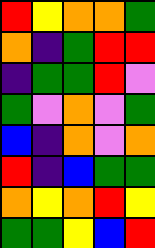[["red", "yellow", "orange", "orange", "green"], ["orange", "indigo", "green", "red", "red"], ["indigo", "green", "green", "red", "violet"], ["green", "violet", "orange", "violet", "green"], ["blue", "indigo", "orange", "violet", "orange"], ["red", "indigo", "blue", "green", "green"], ["orange", "yellow", "orange", "red", "yellow"], ["green", "green", "yellow", "blue", "red"]]